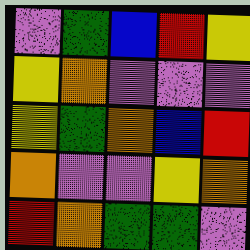[["violet", "green", "blue", "red", "yellow"], ["yellow", "orange", "violet", "violet", "violet"], ["yellow", "green", "orange", "blue", "red"], ["orange", "violet", "violet", "yellow", "orange"], ["red", "orange", "green", "green", "violet"]]